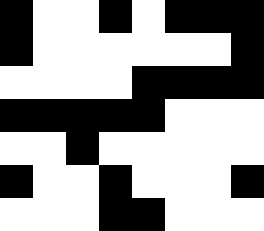[["black", "white", "white", "black", "white", "black", "black", "black"], ["black", "white", "white", "white", "white", "white", "white", "black"], ["white", "white", "white", "white", "black", "black", "black", "black"], ["black", "black", "black", "black", "black", "white", "white", "white"], ["white", "white", "black", "white", "white", "white", "white", "white"], ["black", "white", "white", "black", "white", "white", "white", "black"], ["white", "white", "white", "black", "black", "white", "white", "white"]]